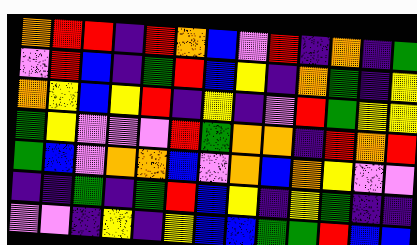[["orange", "red", "red", "indigo", "red", "orange", "blue", "violet", "red", "indigo", "orange", "indigo", "green"], ["violet", "red", "blue", "indigo", "green", "red", "blue", "yellow", "indigo", "orange", "green", "indigo", "yellow"], ["orange", "yellow", "blue", "yellow", "red", "indigo", "yellow", "indigo", "violet", "red", "green", "yellow", "yellow"], ["green", "yellow", "violet", "violet", "violet", "red", "green", "orange", "orange", "indigo", "red", "orange", "red"], ["green", "blue", "violet", "orange", "orange", "blue", "violet", "orange", "blue", "orange", "yellow", "violet", "violet"], ["indigo", "indigo", "green", "indigo", "green", "red", "blue", "yellow", "indigo", "yellow", "green", "indigo", "indigo"], ["violet", "violet", "indigo", "yellow", "indigo", "yellow", "blue", "blue", "green", "green", "red", "blue", "blue"]]